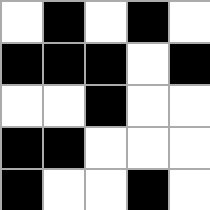[["white", "black", "white", "black", "white"], ["black", "black", "black", "white", "black"], ["white", "white", "black", "white", "white"], ["black", "black", "white", "white", "white"], ["black", "white", "white", "black", "white"]]